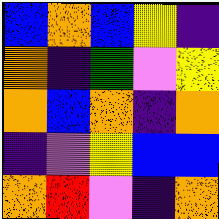[["blue", "orange", "blue", "yellow", "indigo"], ["orange", "indigo", "green", "violet", "yellow"], ["orange", "blue", "orange", "indigo", "orange"], ["indigo", "violet", "yellow", "blue", "blue"], ["orange", "red", "violet", "indigo", "orange"]]